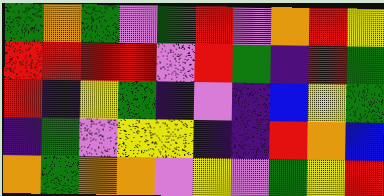[["green", "orange", "green", "violet", "green", "red", "violet", "orange", "red", "yellow"], ["red", "red", "red", "red", "violet", "red", "green", "indigo", "red", "green"], ["red", "indigo", "yellow", "green", "indigo", "violet", "indigo", "blue", "yellow", "green"], ["indigo", "green", "violet", "yellow", "yellow", "indigo", "indigo", "red", "orange", "blue"], ["orange", "green", "orange", "orange", "violet", "yellow", "violet", "green", "yellow", "red"]]